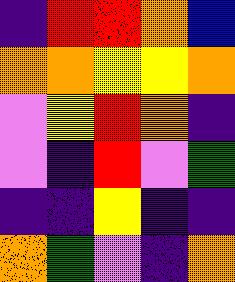[["indigo", "red", "red", "orange", "blue"], ["orange", "orange", "yellow", "yellow", "orange"], ["violet", "yellow", "red", "orange", "indigo"], ["violet", "indigo", "red", "violet", "green"], ["indigo", "indigo", "yellow", "indigo", "indigo"], ["orange", "green", "violet", "indigo", "orange"]]